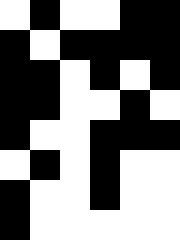[["white", "black", "white", "white", "black", "black"], ["black", "white", "black", "black", "black", "black"], ["black", "black", "white", "black", "white", "black"], ["black", "black", "white", "white", "black", "white"], ["black", "white", "white", "black", "black", "black"], ["white", "black", "white", "black", "white", "white"], ["black", "white", "white", "black", "white", "white"], ["black", "white", "white", "white", "white", "white"]]